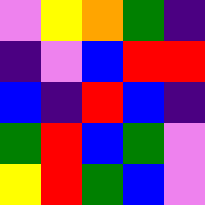[["violet", "yellow", "orange", "green", "indigo"], ["indigo", "violet", "blue", "red", "red"], ["blue", "indigo", "red", "blue", "indigo"], ["green", "red", "blue", "green", "violet"], ["yellow", "red", "green", "blue", "violet"]]